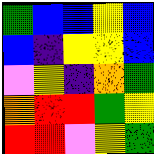[["green", "blue", "blue", "yellow", "blue"], ["blue", "indigo", "yellow", "yellow", "blue"], ["violet", "yellow", "indigo", "orange", "green"], ["orange", "red", "red", "green", "yellow"], ["red", "red", "violet", "yellow", "green"]]